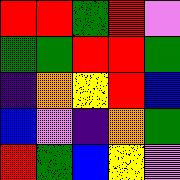[["red", "red", "green", "red", "violet"], ["green", "green", "red", "red", "green"], ["indigo", "orange", "yellow", "red", "blue"], ["blue", "violet", "indigo", "orange", "green"], ["red", "green", "blue", "yellow", "violet"]]